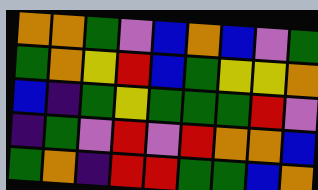[["orange", "orange", "green", "violet", "blue", "orange", "blue", "violet", "green"], ["green", "orange", "yellow", "red", "blue", "green", "yellow", "yellow", "orange"], ["blue", "indigo", "green", "yellow", "green", "green", "green", "red", "violet"], ["indigo", "green", "violet", "red", "violet", "red", "orange", "orange", "blue"], ["green", "orange", "indigo", "red", "red", "green", "green", "blue", "orange"]]